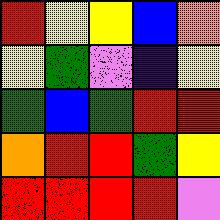[["red", "yellow", "yellow", "blue", "orange"], ["yellow", "green", "violet", "indigo", "yellow"], ["green", "blue", "green", "red", "red"], ["orange", "red", "red", "green", "yellow"], ["red", "red", "red", "red", "violet"]]